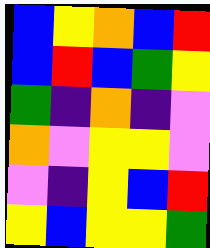[["blue", "yellow", "orange", "blue", "red"], ["blue", "red", "blue", "green", "yellow"], ["green", "indigo", "orange", "indigo", "violet"], ["orange", "violet", "yellow", "yellow", "violet"], ["violet", "indigo", "yellow", "blue", "red"], ["yellow", "blue", "yellow", "yellow", "green"]]